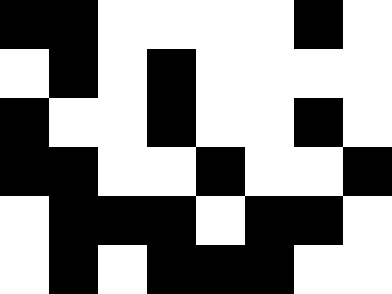[["black", "black", "white", "white", "white", "white", "black", "white"], ["white", "black", "white", "black", "white", "white", "white", "white"], ["black", "white", "white", "black", "white", "white", "black", "white"], ["black", "black", "white", "white", "black", "white", "white", "black"], ["white", "black", "black", "black", "white", "black", "black", "white"], ["white", "black", "white", "black", "black", "black", "white", "white"]]